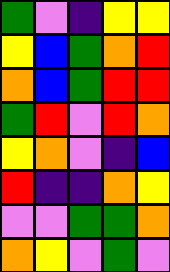[["green", "violet", "indigo", "yellow", "yellow"], ["yellow", "blue", "green", "orange", "red"], ["orange", "blue", "green", "red", "red"], ["green", "red", "violet", "red", "orange"], ["yellow", "orange", "violet", "indigo", "blue"], ["red", "indigo", "indigo", "orange", "yellow"], ["violet", "violet", "green", "green", "orange"], ["orange", "yellow", "violet", "green", "violet"]]